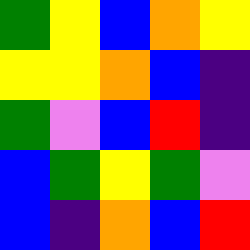[["green", "yellow", "blue", "orange", "yellow"], ["yellow", "yellow", "orange", "blue", "indigo"], ["green", "violet", "blue", "red", "indigo"], ["blue", "green", "yellow", "green", "violet"], ["blue", "indigo", "orange", "blue", "red"]]